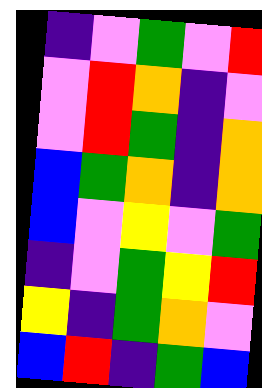[["indigo", "violet", "green", "violet", "red"], ["violet", "red", "orange", "indigo", "violet"], ["violet", "red", "green", "indigo", "orange"], ["blue", "green", "orange", "indigo", "orange"], ["blue", "violet", "yellow", "violet", "green"], ["indigo", "violet", "green", "yellow", "red"], ["yellow", "indigo", "green", "orange", "violet"], ["blue", "red", "indigo", "green", "blue"]]